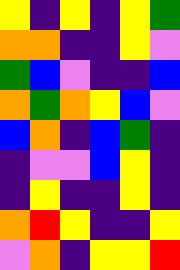[["yellow", "indigo", "yellow", "indigo", "yellow", "green"], ["orange", "orange", "indigo", "indigo", "yellow", "violet"], ["green", "blue", "violet", "indigo", "indigo", "blue"], ["orange", "green", "orange", "yellow", "blue", "violet"], ["blue", "orange", "indigo", "blue", "green", "indigo"], ["indigo", "violet", "violet", "blue", "yellow", "indigo"], ["indigo", "yellow", "indigo", "indigo", "yellow", "indigo"], ["orange", "red", "yellow", "indigo", "indigo", "yellow"], ["violet", "orange", "indigo", "yellow", "yellow", "red"]]